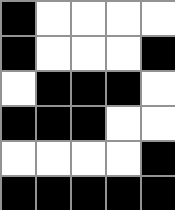[["black", "white", "white", "white", "white"], ["black", "white", "white", "white", "black"], ["white", "black", "black", "black", "white"], ["black", "black", "black", "white", "white"], ["white", "white", "white", "white", "black"], ["black", "black", "black", "black", "black"]]